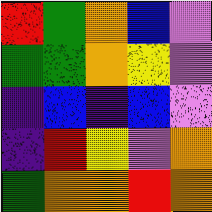[["red", "green", "orange", "blue", "violet"], ["green", "green", "orange", "yellow", "violet"], ["indigo", "blue", "indigo", "blue", "violet"], ["indigo", "red", "yellow", "violet", "orange"], ["green", "orange", "orange", "red", "orange"]]